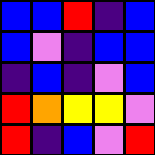[["blue", "blue", "red", "indigo", "blue"], ["blue", "violet", "indigo", "blue", "blue"], ["indigo", "blue", "indigo", "violet", "blue"], ["red", "orange", "yellow", "yellow", "violet"], ["red", "indigo", "blue", "violet", "red"]]